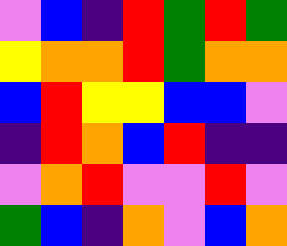[["violet", "blue", "indigo", "red", "green", "red", "green"], ["yellow", "orange", "orange", "red", "green", "orange", "orange"], ["blue", "red", "yellow", "yellow", "blue", "blue", "violet"], ["indigo", "red", "orange", "blue", "red", "indigo", "indigo"], ["violet", "orange", "red", "violet", "violet", "red", "violet"], ["green", "blue", "indigo", "orange", "violet", "blue", "orange"]]